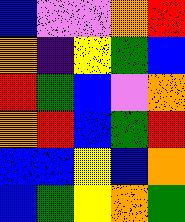[["blue", "violet", "violet", "orange", "red"], ["orange", "indigo", "yellow", "green", "blue"], ["red", "green", "blue", "violet", "orange"], ["orange", "red", "blue", "green", "red"], ["blue", "blue", "yellow", "blue", "orange"], ["blue", "green", "yellow", "orange", "green"]]